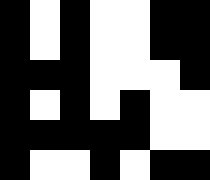[["black", "white", "black", "white", "white", "black", "black"], ["black", "white", "black", "white", "white", "black", "black"], ["black", "black", "black", "white", "white", "white", "black"], ["black", "white", "black", "white", "black", "white", "white"], ["black", "black", "black", "black", "black", "white", "white"], ["black", "white", "white", "black", "white", "black", "black"]]